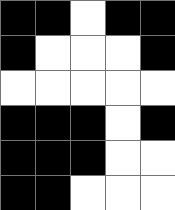[["black", "black", "white", "black", "black"], ["black", "white", "white", "white", "black"], ["white", "white", "white", "white", "white"], ["black", "black", "black", "white", "black"], ["black", "black", "black", "white", "white"], ["black", "black", "white", "white", "white"]]